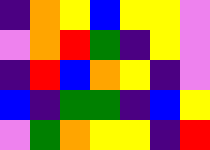[["indigo", "orange", "yellow", "blue", "yellow", "yellow", "violet"], ["violet", "orange", "red", "green", "indigo", "yellow", "violet"], ["indigo", "red", "blue", "orange", "yellow", "indigo", "violet"], ["blue", "indigo", "green", "green", "indigo", "blue", "yellow"], ["violet", "green", "orange", "yellow", "yellow", "indigo", "red"]]